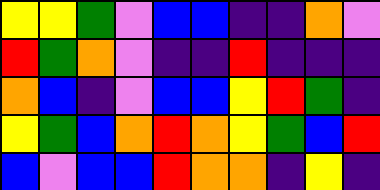[["yellow", "yellow", "green", "violet", "blue", "blue", "indigo", "indigo", "orange", "violet"], ["red", "green", "orange", "violet", "indigo", "indigo", "red", "indigo", "indigo", "indigo"], ["orange", "blue", "indigo", "violet", "blue", "blue", "yellow", "red", "green", "indigo"], ["yellow", "green", "blue", "orange", "red", "orange", "yellow", "green", "blue", "red"], ["blue", "violet", "blue", "blue", "red", "orange", "orange", "indigo", "yellow", "indigo"]]